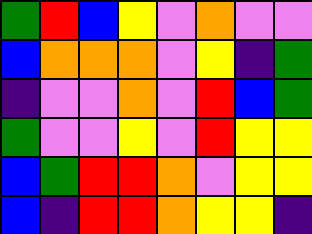[["green", "red", "blue", "yellow", "violet", "orange", "violet", "violet"], ["blue", "orange", "orange", "orange", "violet", "yellow", "indigo", "green"], ["indigo", "violet", "violet", "orange", "violet", "red", "blue", "green"], ["green", "violet", "violet", "yellow", "violet", "red", "yellow", "yellow"], ["blue", "green", "red", "red", "orange", "violet", "yellow", "yellow"], ["blue", "indigo", "red", "red", "orange", "yellow", "yellow", "indigo"]]